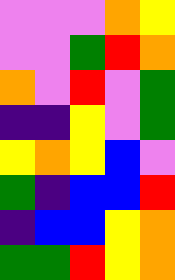[["violet", "violet", "violet", "orange", "yellow"], ["violet", "violet", "green", "red", "orange"], ["orange", "violet", "red", "violet", "green"], ["indigo", "indigo", "yellow", "violet", "green"], ["yellow", "orange", "yellow", "blue", "violet"], ["green", "indigo", "blue", "blue", "red"], ["indigo", "blue", "blue", "yellow", "orange"], ["green", "green", "red", "yellow", "orange"]]